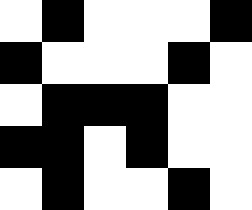[["white", "black", "white", "white", "white", "black"], ["black", "white", "white", "white", "black", "white"], ["white", "black", "black", "black", "white", "white"], ["black", "black", "white", "black", "white", "white"], ["white", "black", "white", "white", "black", "white"]]